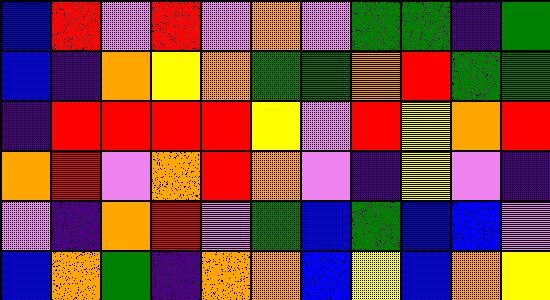[["blue", "red", "violet", "red", "violet", "orange", "violet", "green", "green", "indigo", "green"], ["blue", "indigo", "orange", "yellow", "orange", "green", "green", "orange", "red", "green", "green"], ["indigo", "red", "red", "red", "red", "yellow", "violet", "red", "yellow", "orange", "red"], ["orange", "red", "violet", "orange", "red", "orange", "violet", "indigo", "yellow", "violet", "indigo"], ["violet", "indigo", "orange", "red", "violet", "green", "blue", "green", "blue", "blue", "violet"], ["blue", "orange", "green", "indigo", "orange", "orange", "blue", "yellow", "blue", "orange", "yellow"]]